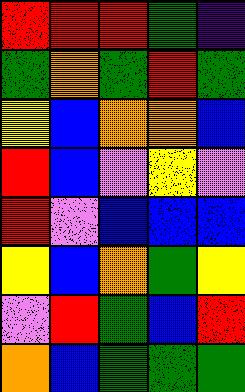[["red", "red", "red", "green", "indigo"], ["green", "orange", "green", "red", "green"], ["yellow", "blue", "orange", "orange", "blue"], ["red", "blue", "violet", "yellow", "violet"], ["red", "violet", "blue", "blue", "blue"], ["yellow", "blue", "orange", "green", "yellow"], ["violet", "red", "green", "blue", "red"], ["orange", "blue", "green", "green", "green"]]